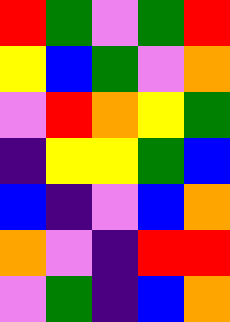[["red", "green", "violet", "green", "red"], ["yellow", "blue", "green", "violet", "orange"], ["violet", "red", "orange", "yellow", "green"], ["indigo", "yellow", "yellow", "green", "blue"], ["blue", "indigo", "violet", "blue", "orange"], ["orange", "violet", "indigo", "red", "red"], ["violet", "green", "indigo", "blue", "orange"]]